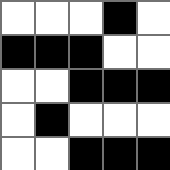[["white", "white", "white", "black", "white"], ["black", "black", "black", "white", "white"], ["white", "white", "black", "black", "black"], ["white", "black", "white", "white", "white"], ["white", "white", "black", "black", "black"]]